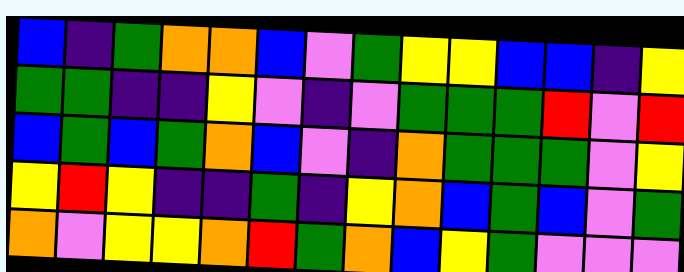[["blue", "indigo", "green", "orange", "orange", "blue", "violet", "green", "yellow", "yellow", "blue", "blue", "indigo", "yellow"], ["green", "green", "indigo", "indigo", "yellow", "violet", "indigo", "violet", "green", "green", "green", "red", "violet", "red"], ["blue", "green", "blue", "green", "orange", "blue", "violet", "indigo", "orange", "green", "green", "green", "violet", "yellow"], ["yellow", "red", "yellow", "indigo", "indigo", "green", "indigo", "yellow", "orange", "blue", "green", "blue", "violet", "green"], ["orange", "violet", "yellow", "yellow", "orange", "red", "green", "orange", "blue", "yellow", "green", "violet", "violet", "violet"]]